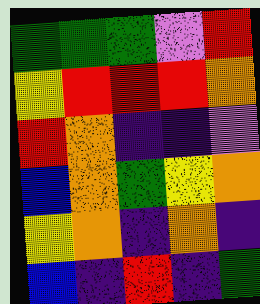[["green", "green", "green", "violet", "red"], ["yellow", "red", "red", "red", "orange"], ["red", "orange", "indigo", "indigo", "violet"], ["blue", "orange", "green", "yellow", "orange"], ["yellow", "orange", "indigo", "orange", "indigo"], ["blue", "indigo", "red", "indigo", "green"]]